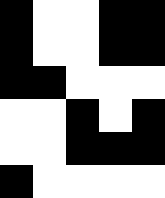[["black", "white", "white", "black", "black"], ["black", "white", "white", "black", "black"], ["black", "black", "white", "white", "white"], ["white", "white", "black", "white", "black"], ["white", "white", "black", "black", "black"], ["black", "white", "white", "white", "white"]]